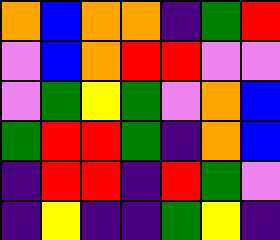[["orange", "blue", "orange", "orange", "indigo", "green", "red"], ["violet", "blue", "orange", "red", "red", "violet", "violet"], ["violet", "green", "yellow", "green", "violet", "orange", "blue"], ["green", "red", "red", "green", "indigo", "orange", "blue"], ["indigo", "red", "red", "indigo", "red", "green", "violet"], ["indigo", "yellow", "indigo", "indigo", "green", "yellow", "indigo"]]